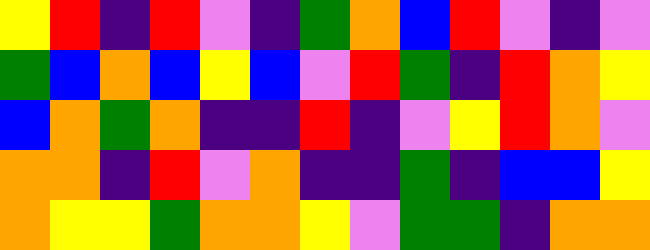[["yellow", "red", "indigo", "red", "violet", "indigo", "green", "orange", "blue", "red", "violet", "indigo", "violet"], ["green", "blue", "orange", "blue", "yellow", "blue", "violet", "red", "green", "indigo", "red", "orange", "yellow"], ["blue", "orange", "green", "orange", "indigo", "indigo", "red", "indigo", "violet", "yellow", "red", "orange", "violet"], ["orange", "orange", "indigo", "red", "violet", "orange", "indigo", "indigo", "green", "indigo", "blue", "blue", "yellow"], ["orange", "yellow", "yellow", "green", "orange", "orange", "yellow", "violet", "green", "green", "indigo", "orange", "orange"]]